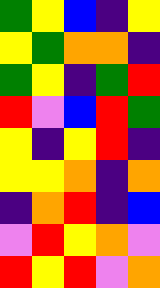[["green", "yellow", "blue", "indigo", "yellow"], ["yellow", "green", "orange", "orange", "indigo"], ["green", "yellow", "indigo", "green", "red"], ["red", "violet", "blue", "red", "green"], ["yellow", "indigo", "yellow", "red", "indigo"], ["yellow", "yellow", "orange", "indigo", "orange"], ["indigo", "orange", "red", "indigo", "blue"], ["violet", "red", "yellow", "orange", "violet"], ["red", "yellow", "red", "violet", "orange"]]